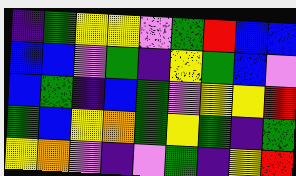[["indigo", "green", "yellow", "yellow", "violet", "green", "red", "blue", "blue"], ["blue", "blue", "violet", "green", "indigo", "yellow", "green", "blue", "violet"], ["blue", "green", "indigo", "blue", "green", "violet", "yellow", "yellow", "red"], ["green", "blue", "yellow", "orange", "green", "yellow", "green", "indigo", "green"], ["yellow", "orange", "violet", "indigo", "violet", "green", "indigo", "yellow", "red"]]